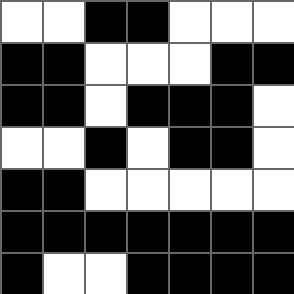[["white", "white", "black", "black", "white", "white", "white"], ["black", "black", "white", "white", "white", "black", "black"], ["black", "black", "white", "black", "black", "black", "white"], ["white", "white", "black", "white", "black", "black", "white"], ["black", "black", "white", "white", "white", "white", "white"], ["black", "black", "black", "black", "black", "black", "black"], ["black", "white", "white", "black", "black", "black", "black"]]